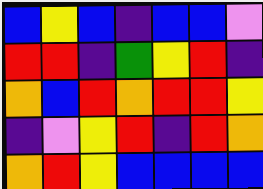[["blue", "yellow", "blue", "indigo", "blue", "blue", "violet"], ["red", "red", "indigo", "green", "yellow", "red", "indigo"], ["orange", "blue", "red", "orange", "red", "red", "yellow"], ["indigo", "violet", "yellow", "red", "indigo", "red", "orange"], ["orange", "red", "yellow", "blue", "blue", "blue", "blue"]]